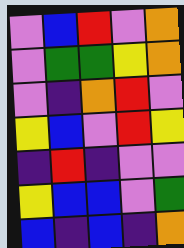[["violet", "blue", "red", "violet", "orange"], ["violet", "green", "green", "yellow", "orange"], ["violet", "indigo", "orange", "red", "violet"], ["yellow", "blue", "violet", "red", "yellow"], ["indigo", "red", "indigo", "violet", "violet"], ["yellow", "blue", "blue", "violet", "green"], ["blue", "indigo", "blue", "indigo", "orange"]]